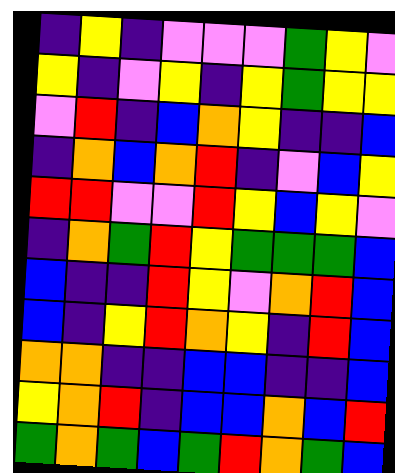[["indigo", "yellow", "indigo", "violet", "violet", "violet", "green", "yellow", "violet"], ["yellow", "indigo", "violet", "yellow", "indigo", "yellow", "green", "yellow", "yellow"], ["violet", "red", "indigo", "blue", "orange", "yellow", "indigo", "indigo", "blue"], ["indigo", "orange", "blue", "orange", "red", "indigo", "violet", "blue", "yellow"], ["red", "red", "violet", "violet", "red", "yellow", "blue", "yellow", "violet"], ["indigo", "orange", "green", "red", "yellow", "green", "green", "green", "blue"], ["blue", "indigo", "indigo", "red", "yellow", "violet", "orange", "red", "blue"], ["blue", "indigo", "yellow", "red", "orange", "yellow", "indigo", "red", "blue"], ["orange", "orange", "indigo", "indigo", "blue", "blue", "indigo", "indigo", "blue"], ["yellow", "orange", "red", "indigo", "blue", "blue", "orange", "blue", "red"], ["green", "orange", "green", "blue", "green", "red", "orange", "green", "blue"]]